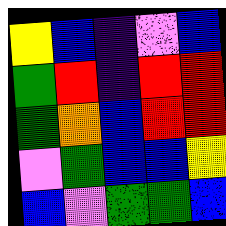[["yellow", "blue", "indigo", "violet", "blue"], ["green", "red", "indigo", "red", "red"], ["green", "orange", "blue", "red", "red"], ["violet", "green", "blue", "blue", "yellow"], ["blue", "violet", "green", "green", "blue"]]